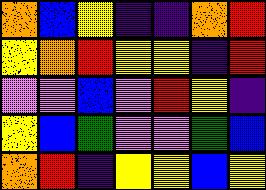[["orange", "blue", "yellow", "indigo", "indigo", "orange", "red"], ["yellow", "orange", "red", "yellow", "yellow", "indigo", "red"], ["violet", "violet", "blue", "violet", "red", "yellow", "indigo"], ["yellow", "blue", "green", "violet", "violet", "green", "blue"], ["orange", "red", "indigo", "yellow", "yellow", "blue", "yellow"]]